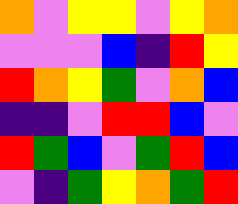[["orange", "violet", "yellow", "yellow", "violet", "yellow", "orange"], ["violet", "violet", "violet", "blue", "indigo", "red", "yellow"], ["red", "orange", "yellow", "green", "violet", "orange", "blue"], ["indigo", "indigo", "violet", "red", "red", "blue", "violet"], ["red", "green", "blue", "violet", "green", "red", "blue"], ["violet", "indigo", "green", "yellow", "orange", "green", "red"]]